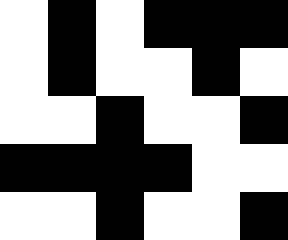[["white", "black", "white", "black", "black", "black"], ["white", "black", "white", "white", "black", "white"], ["white", "white", "black", "white", "white", "black"], ["black", "black", "black", "black", "white", "white"], ["white", "white", "black", "white", "white", "black"]]